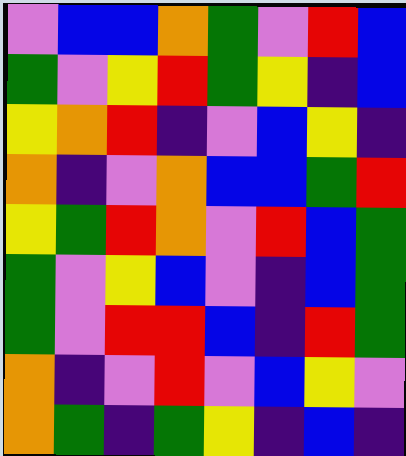[["violet", "blue", "blue", "orange", "green", "violet", "red", "blue"], ["green", "violet", "yellow", "red", "green", "yellow", "indigo", "blue"], ["yellow", "orange", "red", "indigo", "violet", "blue", "yellow", "indigo"], ["orange", "indigo", "violet", "orange", "blue", "blue", "green", "red"], ["yellow", "green", "red", "orange", "violet", "red", "blue", "green"], ["green", "violet", "yellow", "blue", "violet", "indigo", "blue", "green"], ["green", "violet", "red", "red", "blue", "indigo", "red", "green"], ["orange", "indigo", "violet", "red", "violet", "blue", "yellow", "violet"], ["orange", "green", "indigo", "green", "yellow", "indigo", "blue", "indigo"]]